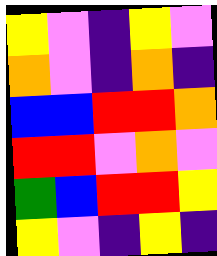[["yellow", "violet", "indigo", "yellow", "violet"], ["orange", "violet", "indigo", "orange", "indigo"], ["blue", "blue", "red", "red", "orange"], ["red", "red", "violet", "orange", "violet"], ["green", "blue", "red", "red", "yellow"], ["yellow", "violet", "indigo", "yellow", "indigo"]]